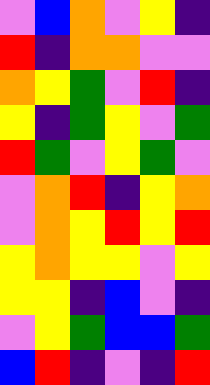[["violet", "blue", "orange", "violet", "yellow", "indigo"], ["red", "indigo", "orange", "orange", "violet", "violet"], ["orange", "yellow", "green", "violet", "red", "indigo"], ["yellow", "indigo", "green", "yellow", "violet", "green"], ["red", "green", "violet", "yellow", "green", "violet"], ["violet", "orange", "red", "indigo", "yellow", "orange"], ["violet", "orange", "yellow", "red", "yellow", "red"], ["yellow", "orange", "yellow", "yellow", "violet", "yellow"], ["yellow", "yellow", "indigo", "blue", "violet", "indigo"], ["violet", "yellow", "green", "blue", "blue", "green"], ["blue", "red", "indigo", "violet", "indigo", "red"]]